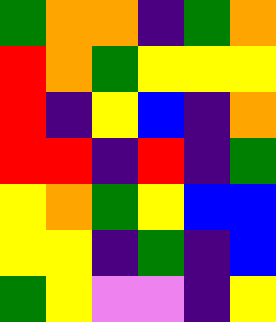[["green", "orange", "orange", "indigo", "green", "orange"], ["red", "orange", "green", "yellow", "yellow", "yellow"], ["red", "indigo", "yellow", "blue", "indigo", "orange"], ["red", "red", "indigo", "red", "indigo", "green"], ["yellow", "orange", "green", "yellow", "blue", "blue"], ["yellow", "yellow", "indigo", "green", "indigo", "blue"], ["green", "yellow", "violet", "violet", "indigo", "yellow"]]